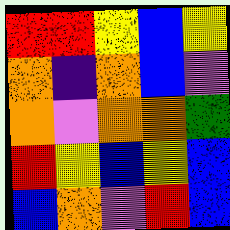[["red", "red", "yellow", "blue", "yellow"], ["orange", "indigo", "orange", "blue", "violet"], ["orange", "violet", "orange", "orange", "green"], ["red", "yellow", "blue", "yellow", "blue"], ["blue", "orange", "violet", "red", "blue"]]